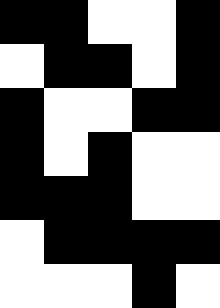[["black", "black", "white", "white", "black"], ["white", "black", "black", "white", "black"], ["black", "white", "white", "black", "black"], ["black", "white", "black", "white", "white"], ["black", "black", "black", "white", "white"], ["white", "black", "black", "black", "black"], ["white", "white", "white", "black", "white"]]